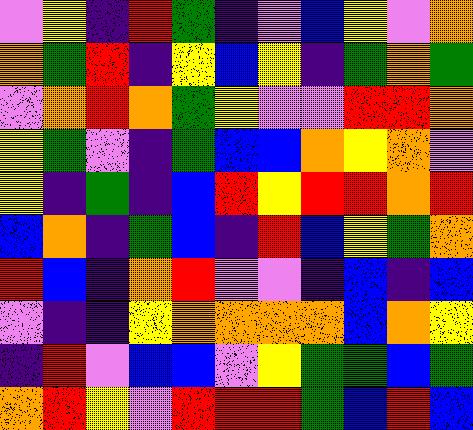[["violet", "yellow", "indigo", "red", "green", "indigo", "violet", "blue", "yellow", "violet", "orange"], ["orange", "green", "red", "indigo", "yellow", "blue", "yellow", "indigo", "green", "orange", "green"], ["violet", "orange", "red", "orange", "green", "yellow", "violet", "violet", "red", "red", "orange"], ["yellow", "green", "violet", "indigo", "green", "blue", "blue", "orange", "yellow", "orange", "violet"], ["yellow", "indigo", "green", "indigo", "blue", "red", "yellow", "red", "red", "orange", "red"], ["blue", "orange", "indigo", "green", "blue", "indigo", "red", "blue", "yellow", "green", "orange"], ["red", "blue", "indigo", "orange", "red", "violet", "violet", "indigo", "blue", "indigo", "blue"], ["violet", "indigo", "indigo", "yellow", "orange", "orange", "orange", "orange", "blue", "orange", "yellow"], ["indigo", "red", "violet", "blue", "blue", "violet", "yellow", "green", "green", "blue", "green"], ["orange", "red", "yellow", "violet", "red", "red", "red", "green", "blue", "red", "blue"]]